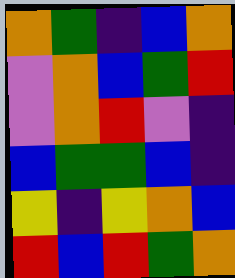[["orange", "green", "indigo", "blue", "orange"], ["violet", "orange", "blue", "green", "red"], ["violet", "orange", "red", "violet", "indigo"], ["blue", "green", "green", "blue", "indigo"], ["yellow", "indigo", "yellow", "orange", "blue"], ["red", "blue", "red", "green", "orange"]]